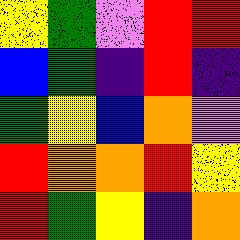[["yellow", "green", "violet", "red", "red"], ["blue", "green", "indigo", "red", "indigo"], ["green", "yellow", "blue", "orange", "violet"], ["red", "orange", "orange", "red", "yellow"], ["red", "green", "yellow", "indigo", "orange"]]